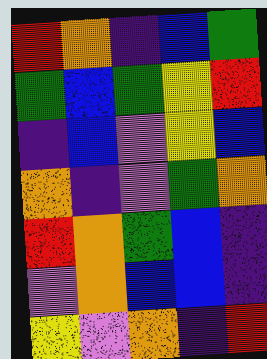[["red", "orange", "indigo", "blue", "green"], ["green", "blue", "green", "yellow", "red"], ["indigo", "blue", "violet", "yellow", "blue"], ["orange", "indigo", "violet", "green", "orange"], ["red", "orange", "green", "blue", "indigo"], ["violet", "orange", "blue", "blue", "indigo"], ["yellow", "violet", "orange", "indigo", "red"]]